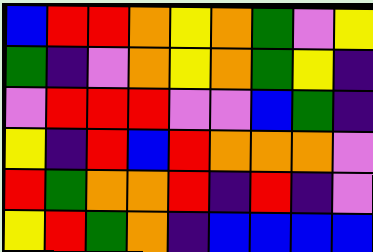[["blue", "red", "red", "orange", "yellow", "orange", "green", "violet", "yellow"], ["green", "indigo", "violet", "orange", "yellow", "orange", "green", "yellow", "indigo"], ["violet", "red", "red", "red", "violet", "violet", "blue", "green", "indigo"], ["yellow", "indigo", "red", "blue", "red", "orange", "orange", "orange", "violet"], ["red", "green", "orange", "orange", "red", "indigo", "red", "indigo", "violet"], ["yellow", "red", "green", "orange", "indigo", "blue", "blue", "blue", "blue"]]